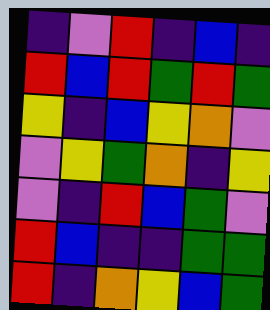[["indigo", "violet", "red", "indigo", "blue", "indigo"], ["red", "blue", "red", "green", "red", "green"], ["yellow", "indigo", "blue", "yellow", "orange", "violet"], ["violet", "yellow", "green", "orange", "indigo", "yellow"], ["violet", "indigo", "red", "blue", "green", "violet"], ["red", "blue", "indigo", "indigo", "green", "green"], ["red", "indigo", "orange", "yellow", "blue", "green"]]